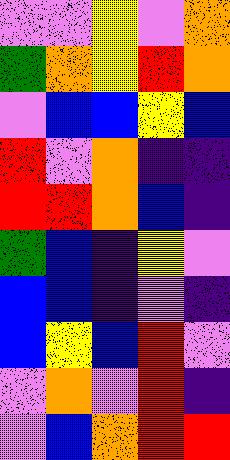[["violet", "violet", "yellow", "violet", "orange"], ["green", "orange", "yellow", "red", "orange"], ["violet", "blue", "blue", "yellow", "blue"], ["red", "violet", "orange", "indigo", "indigo"], ["red", "red", "orange", "blue", "indigo"], ["green", "blue", "indigo", "yellow", "violet"], ["blue", "blue", "indigo", "violet", "indigo"], ["blue", "yellow", "blue", "red", "violet"], ["violet", "orange", "violet", "red", "indigo"], ["violet", "blue", "orange", "red", "red"]]